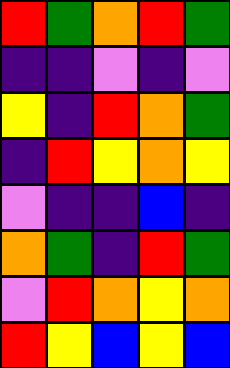[["red", "green", "orange", "red", "green"], ["indigo", "indigo", "violet", "indigo", "violet"], ["yellow", "indigo", "red", "orange", "green"], ["indigo", "red", "yellow", "orange", "yellow"], ["violet", "indigo", "indigo", "blue", "indigo"], ["orange", "green", "indigo", "red", "green"], ["violet", "red", "orange", "yellow", "orange"], ["red", "yellow", "blue", "yellow", "blue"]]